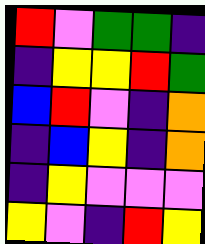[["red", "violet", "green", "green", "indigo"], ["indigo", "yellow", "yellow", "red", "green"], ["blue", "red", "violet", "indigo", "orange"], ["indigo", "blue", "yellow", "indigo", "orange"], ["indigo", "yellow", "violet", "violet", "violet"], ["yellow", "violet", "indigo", "red", "yellow"]]